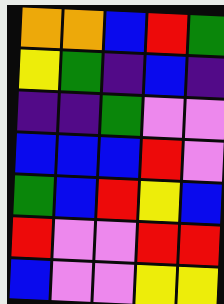[["orange", "orange", "blue", "red", "green"], ["yellow", "green", "indigo", "blue", "indigo"], ["indigo", "indigo", "green", "violet", "violet"], ["blue", "blue", "blue", "red", "violet"], ["green", "blue", "red", "yellow", "blue"], ["red", "violet", "violet", "red", "red"], ["blue", "violet", "violet", "yellow", "yellow"]]